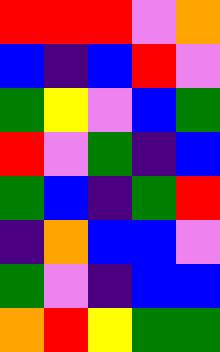[["red", "red", "red", "violet", "orange"], ["blue", "indigo", "blue", "red", "violet"], ["green", "yellow", "violet", "blue", "green"], ["red", "violet", "green", "indigo", "blue"], ["green", "blue", "indigo", "green", "red"], ["indigo", "orange", "blue", "blue", "violet"], ["green", "violet", "indigo", "blue", "blue"], ["orange", "red", "yellow", "green", "green"]]